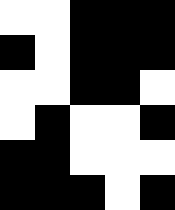[["white", "white", "black", "black", "black"], ["black", "white", "black", "black", "black"], ["white", "white", "black", "black", "white"], ["white", "black", "white", "white", "black"], ["black", "black", "white", "white", "white"], ["black", "black", "black", "white", "black"]]